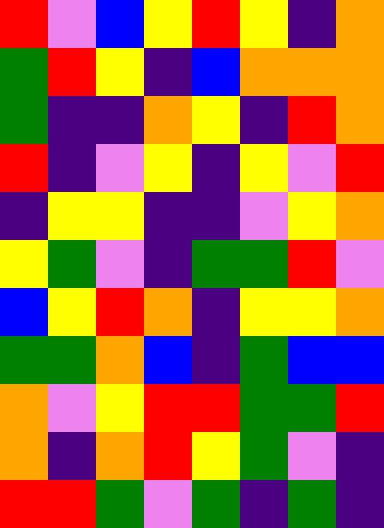[["red", "violet", "blue", "yellow", "red", "yellow", "indigo", "orange"], ["green", "red", "yellow", "indigo", "blue", "orange", "orange", "orange"], ["green", "indigo", "indigo", "orange", "yellow", "indigo", "red", "orange"], ["red", "indigo", "violet", "yellow", "indigo", "yellow", "violet", "red"], ["indigo", "yellow", "yellow", "indigo", "indigo", "violet", "yellow", "orange"], ["yellow", "green", "violet", "indigo", "green", "green", "red", "violet"], ["blue", "yellow", "red", "orange", "indigo", "yellow", "yellow", "orange"], ["green", "green", "orange", "blue", "indigo", "green", "blue", "blue"], ["orange", "violet", "yellow", "red", "red", "green", "green", "red"], ["orange", "indigo", "orange", "red", "yellow", "green", "violet", "indigo"], ["red", "red", "green", "violet", "green", "indigo", "green", "indigo"]]